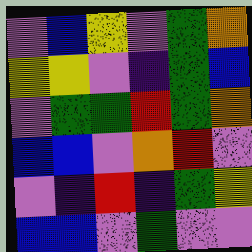[["violet", "blue", "yellow", "violet", "green", "orange"], ["yellow", "yellow", "violet", "indigo", "green", "blue"], ["violet", "green", "green", "red", "green", "orange"], ["blue", "blue", "violet", "orange", "red", "violet"], ["violet", "indigo", "red", "indigo", "green", "yellow"], ["blue", "blue", "violet", "green", "violet", "violet"]]